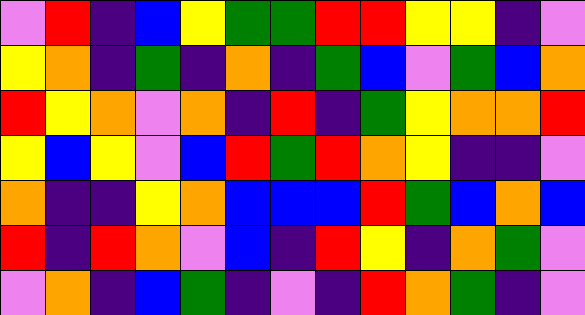[["violet", "red", "indigo", "blue", "yellow", "green", "green", "red", "red", "yellow", "yellow", "indigo", "violet"], ["yellow", "orange", "indigo", "green", "indigo", "orange", "indigo", "green", "blue", "violet", "green", "blue", "orange"], ["red", "yellow", "orange", "violet", "orange", "indigo", "red", "indigo", "green", "yellow", "orange", "orange", "red"], ["yellow", "blue", "yellow", "violet", "blue", "red", "green", "red", "orange", "yellow", "indigo", "indigo", "violet"], ["orange", "indigo", "indigo", "yellow", "orange", "blue", "blue", "blue", "red", "green", "blue", "orange", "blue"], ["red", "indigo", "red", "orange", "violet", "blue", "indigo", "red", "yellow", "indigo", "orange", "green", "violet"], ["violet", "orange", "indigo", "blue", "green", "indigo", "violet", "indigo", "red", "orange", "green", "indigo", "violet"]]